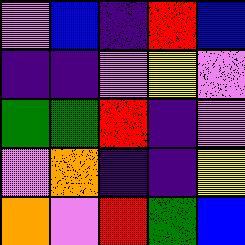[["violet", "blue", "indigo", "red", "blue"], ["indigo", "indigo", "violet", "yellow", "violet"], ["green", "green", "red", "indigo", "violet"], ["violet", "orange", "indigo", "indigo", "yellow"], ["orange", "violet", "red", "green", "blue"]]